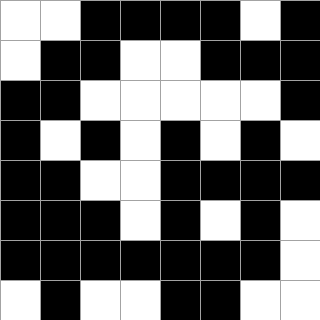[["white", "white", "black", "black", "black", "black", "white", "black"], ["white", "black", "black", "white", "white", "black", "black", "black"], ["black", "black", "white", "white", "white", "white", "white", "black"], ["black", "white", "black", "white", "black", "white", "black", "white"], ["black", "black", "white", "white", "black", "black", "black", "black"], ["black", "black", "black", "white", "black", "white", "black", "white"], ["black", "black", "black", "black", "black", "black", "black", "white"], ["white", "black", "white", "white", "black", "black", "white", "white"]]